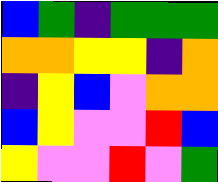[["blue", "green", "indigo", "green", "green", "green"], ["orange", "orange", "yellow", "yellow", "indigo", "orange"], ["indigo", "yellow", "blue", "violet", "orange", "orange"], ["blue", "yellow", "violet", "violet", "red", "blue"], ["yellow", "violet", "violet", "red", "violet", "green"]]